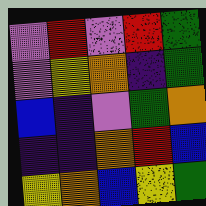[["violet", "red", "violet", "red", "green"], ["violet", "yellow", "orange", "indigo", "green"], ["blue", "indigo", "violet", "green", "orange"], ["indigo", "indigo", "orange", "red", "blue"], ["yellow", "orange", "blue", "yellow", "green"]]